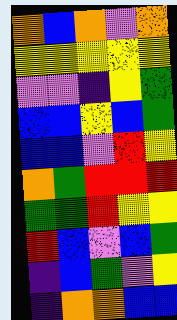[["orange", "blue", "orange", "violet", "orange"], ["yellow", "yellow", "yellow", "yellow", "yellow"], ["violet", "violet", "indigo", "yellow", "green"], ["blue", "blue", "yellow", "blue", "green"], ["blue", "blue", "violet", "red", "yellow"], ["orange", "green", "red", "red", "red"], ["green", "green", "red", "yellow", "yellow"], ["red", "blue", "violet", "blue", "green"], ["indigo", "blue", "green", "violet", "yellow"], ["indigo", "orange", "orange", "blue", "blue"]]